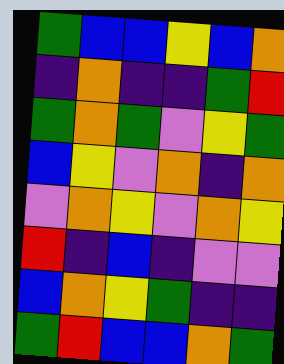[["green", "blue", "blue", "yellow", "blue", "orange"], ["indigo", "orange", "indigo", "indigo", "green", "red"], ["green", "orange", "green", "violet", "yellow", "green"], ["blue", "yellow", "violet", "orange", "indigo", "orange"], ["violet", "orange", "yellow", "violet", "orange", "yellow"], ["red", "indigo", "blue", "indigo", "violet", "violet"], ["blue", "orange", "yellow", "green", "indigo", "indigo"], ["green", "red", "blue", "blue", "orange", "green"]]